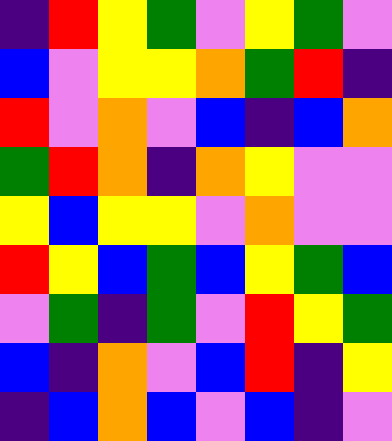[["indigo", "red", "yellow", "green", "violet", "yellow", "green", "violet"], ["blue", "violet", "yellow", "yellow", "orange", "green", "red", "indigo"], ["red", "violet", "orange", "violet", "blue", "indigo", "blue", "orange"], ["green", "red", "orange", "indigo", "orange", "yellow", "violet", "violet"], ["yellow", "blue", "yellow", "yellow", "violet", "orange", "violet", "violet"], ["red", "yellow", "blue", "green", "blue", "yellow", "green", "blue"], ["violet", "green", "indigo", "green", "violet", "red", "yellow", "green"], ["blue", "indigo", "orange", "violet", "blue", "red", "indigo", "yellow"], ["indigo", "blue", "orange", "blue", "violet", "blue", "indigo", "violet"]]